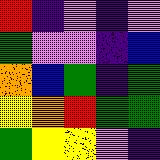[["red", "indigo", "violet", "indigo", "violet"], ["green", "violet", "violet", "indigo", "blue"], ["orange", "blue", "green", "indigo", "green"], ["yellow", "orange", "red", "green", "green"], ["green", "yellow", "yellow", "violet", "indigo"]]